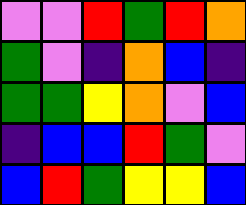[["violet", "violet", "red", "green", "red", "orange"], ["green", "violet", "indigo", "orange", "blue", "indigo"], ["green", "green", "yellow", "orange", "violet", "blue"], ["indigo", "blue", "blue", "red", "green", "violet"], ["blue", "red", "green", "yellow", "yellow", "blue"]]